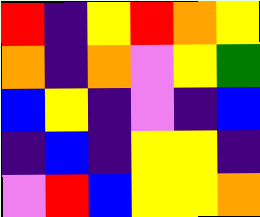[["red", "indigo", "yellow", "red", "orange", "yellow"], ["orange", "indigo", "orange", "violet", "yellow", "green"], ["blue", "yellow", "indigo", "violet", "indigo", "blue"], ["indigo", "blue", "indigo", "yellow", "yellow", "indigo"], ["violet", "red", "blue", "yellow", "yellow", "orange"]]